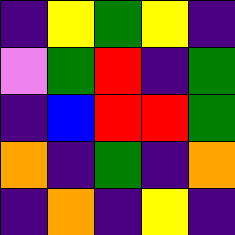[["indigo", "yellow", "green", "yellow", "indigo"], ["violet", "green", "red", "indigo", "green"], ["indigo", "blue", "red", "red", "green"], ["orange", "indigo", "green", "indigo", "orange"], ["indigo", "orange", "indigo", "yellow", "indigo"]]